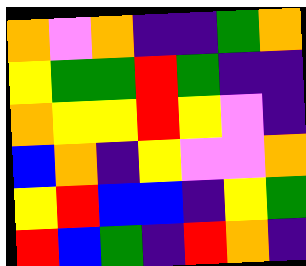[["orange", "violet", "orange", "indigo", "indigo", "green", "orange"], ["yellow", "green", "green", "red", "green", "indigo", "indigo"], ["orange", "yellow", "yellow", "red", "yellow", "violet", "indigo"], ["blue", "orange", "indigo", "yellow", "violet", "violet", "orange"], ["yellow", "red", "blue", "blue", "indigo", "yellow", "green"], ["red", "blue", "green", "indigo", "red", "orange", "indigo"]]